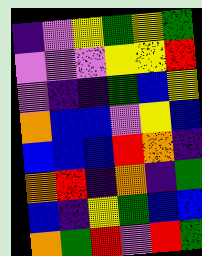[["indigo", "violet", "yellow", "green", "yellow", "green"], ["violet", "violet", "violet", "yellow", "yellow", "red"], ["violet", "indigo", "indigo", "green", "blue", "yellow"], ["orange", "blue", "blue", "violet", "yellow", "blue"], ["blue", "blue", "blue", "red", "orange", "indigo"], ["orange", "red", "indigo", "orange", "indigo", "green"], ["blue", "indigo", "yellow", "green", "blue", "blue"], ["orange", "green", "red", "violet", "red", "green"]]